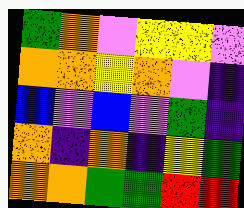[["green", "orange", "violet", "yellow", "yellow", "violet"], ["orange", "orange", "yellow", "orange", "violet", "indigo"], ["blue", "violet", "blue", "violet", "green", "indigo"], ["orange", "indigo", "orange", "indigo", "yellow", "green"], ["orange", "orange", "green", "green", "red", "red"]]